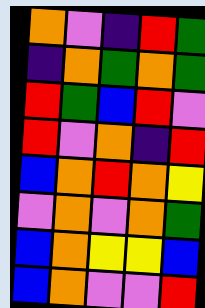[["orange", "violet", "indigo", "red", "green"], ["indigo", "orange", "green", "orange", "green"], ["red", "green", "blue", "red", "violet"], ["red", "violet", "orange", "indigo", "red"], ["blue", "orange", "red", "orange", "yellow"], ["violet", "orange", "violet", "orange", "green"], ["blue", "orange", "yellow", "yellow", "blue"], ["blue", "orange", "violet", "violet", "red"]]